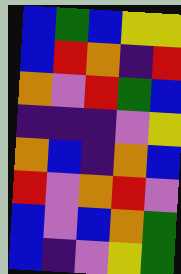[["blue", "green", "blue", "yellow", "yellow"], ["blue", "red", "orange", "indigo", "red"], ["orange", "violet", "red", "green", "blue"], ["indigo", "indigo", "indigo", "violet", "yellow"], ["orange", "blue", "indigo", "orange", "blue"], ["red", "violet", "orange", "red", "violet"], ["blue", "violet", "blue", "orange", "green"], ["blue", "indigo", "violet", "yellow", "green"]]